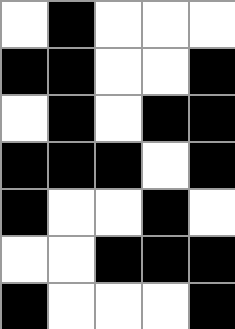[["white", "black", "white", "white", "white"], ["black", "black", "white", "white", "black"], ["white", "black", "white", "black", "black"], ["black", "black", "black", "white", "black"], ["black", "white", "white", "black", "white"], ["white", "white", "black", "black", "black"], ["black", "white", "white", "white", "black"]]